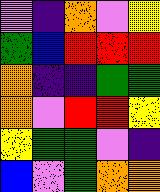[["violet", "indigo", "orange", "violet", "yellow"], ["green", "blue", "red", "red", "red"], ["orange", "indigo", "indigo", "green", "green"], ["orange", "violet", "red", "red", "yellow"], ["yellow", "green", "green", "violet", "indigo"], ["blue", "violet", "green", "orange", "orange"]]